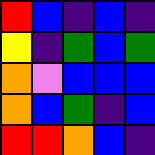[["red", "blue", "indigo", "blue", "indigo"], ["yellow", "indigo", "green", "blue", "green"], ["orange", "violet", "blue", "blue", "blue"], ["orange", "blue", "green", "indigo", "blue"], ["red", "red", "orange", "blue", "indigo"]]